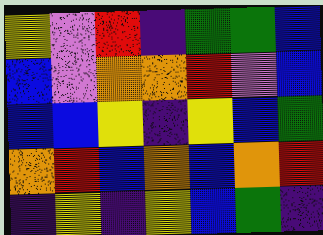[["yellow", "violet", "red", "indigo", "green", "green", "blue"], ["blue", "violet", "orange", "orange", "red", "violet", "blue"], ["blue", "blue", "yellow", "indigo", "yellow", "blue", "green"], ["orange", "red", "blue", "orange", "blue", "orange", "red"], ["indigo", "yellow", "indigo", "yellow", "blue", "green", "indigo"]]